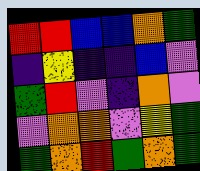[["red", "red", "blue", "blue", "orange", "green"], ["indigo", "yellow", "indigo", "indigo", "blue", "violet"], ["green", "red", "violet", "indigo", "orange", "violet"], ["violet", "orange", "orange", "violet", "yellow", "green"], ["green", "orange", "red", "green", "orange", "green"]]